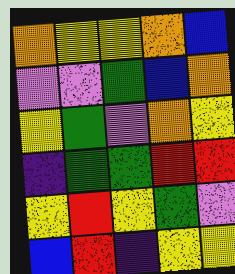[["orange", "yellow", "yellow", "orange", "blue"], ["violet", "violet", "green", "blue", "orange"], ["yellow", "green", "violet", "orange", "yellow"], ["indigo", "green", "green", "red", "red"], ["yellow", "red", "yellow", "green", "violet"], ["blue", "red", "indigo", "yellow", "yellow"]]